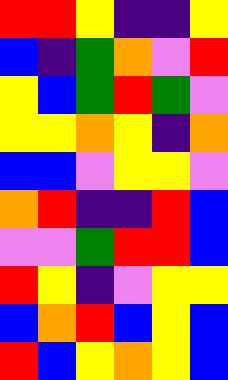[["red", "red", "yellow", "indigo", "indigo", "yellow"], ["blue", "indigo", "green", "orange", "violet", "red"], ["yellow", "blue", "green", "red", "green", "violet"], ["yellow", "yellow", "orange", "yellow", "indigo", "orange"], ["blue", "blue", "violet", "yellow", "yellow", "violet"], ["orange", "red", "indigo", "indigo", "red", "blue"], ["violet", "violet", "green", "red", "red", "blue"], ["red", "yellow", "indigo", "violet", "yellow", "yellow"], ["blue", "orange", "red", "blue", "yellow", "blue"], ["red", "blue", "yellow", "orange", "yellow", "blue"]]